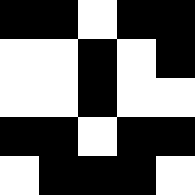[["black", "black", "white", "black", "black"], ["white", "white", "black", "white", "black"], ["white", "white", "black", "white", "white"], ["black", "black", "white", "black", "black"], ["white", "black", "black", "black", "white"]]